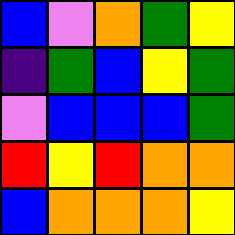[["blue", "violet", "orange", "green", "yellow"], ["indigo", "green", "blue", "yellow", "green"], ["violet", "blue", "blue", "blue", "green"], ["red", "yellow", "red", "orange", "orange"], ["blue", "orange", "orange", "orange", "yellow"]]